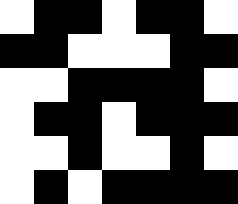[["white", "black", "black", "white", "black", "black", "white"], ["black", "black", "white", "white", "white", "black", "black"], ["white", "white", "black", "black", "black", "black", "white"], ["white", "black", "black", "white", "black", "black", "black"], ["white", "white", "black", "white", "white", "black", "white"], ["white", "black", "white", "black", "black", "black", "black"]]